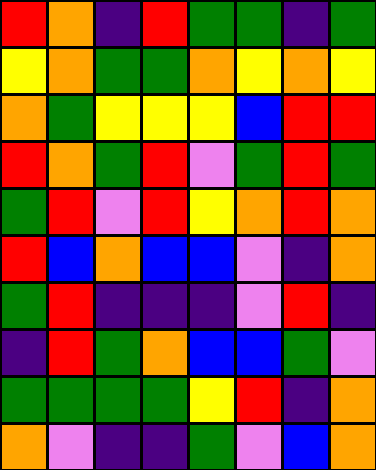[["red", "orange", "indigo", "red", "green", "green", "indigo", "green"], ["yellow", "orange", "green", "green", "orange", "yellow", "orange", "yellow"], ["orange", "green", "yellow", "yellow", "yellow", "blue", "red", "red"], ["red", "orange", "green", "red", "violet", "green", "red", "green"], ["green", "red", "violet", "red", "yellow", "orange", "red", "orange"], ["red", "blue", "orange", "blue", "blue", "violet", "indigo", "orange"], ["green", "red", "indigo", "indigo", "indigo", "violet", "red", "indigo"], ["indigo", "red", "green", "orange", "blue", "blue", "green", "violet"], ["green", "green", "green", "green", "yellow", "red", "indigo", "orange"], ["orange", "violet", "indigo", "indigo", "green", "violet", "blue", "orange"]]